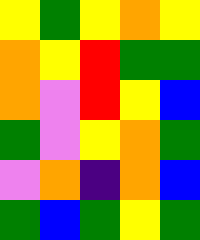[["yellow", "green", "yellow", "orange", "yellow"], ["orange", "yellow", "red", "green", "green"], ["orange", "violet", "red", "yellow", "blue"], ["green", "violet", "yellow", "orange", "green"], ["violet", "orange", "indigo", "orange", "blue"], ["green", "blue", "green", "yellow", "green"]]